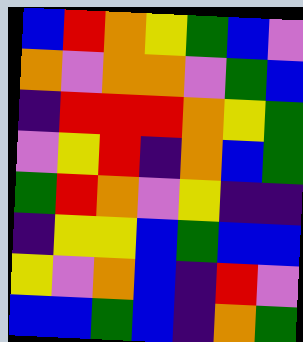[["blue", "red", "orange", "yellow", "green", "blue", "violet"], ["orange", "violet", "orange", "orange", "violet", "green", "blue"], ["indigo", "red", "red", "red", "orange", "yellow", "green"], ["violet", "yellow", "red", "indigo", "orange", "blue", "green"], ["green", "red", "orange", "violet", "yellow", "indigo", "indigo"], ["indigo", "yellow", "yellow", "blue", "green", "blue", "blue"], ["yellow", "violet", "orange", "blue", "indigo", "red", "violet"], ["blue", "blue", "green", "blue", "indigo", "orange", "green"]]